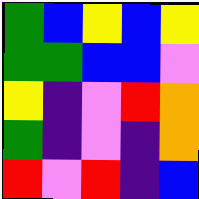[["green", "blue", "yellow", "blue", "yellow"], ["green", "green", "blue", "blue", "violet"], ["yellow", "indigo", "violet", "red", "orange"], ["green", "indigo", "violet", "indigo", "orange"], ["red", "violet", "red", "indigo", "blue"]]